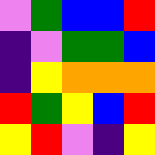[["violet", "green", "blue", "blue", "red"], ["indigo", "violet", "green", "green", "blue"], ["indigo", "yellow", "orange", "orange", "orange"], ["red", "green", "yellow", "blue", "red"], ["yellow", "red", "violet", "indigo", "yellow"]]